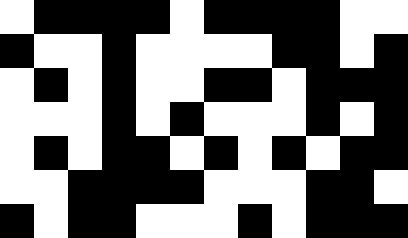[["white", "black", "black", "black", "black", "white", "black", "black", "black", "black", "white", "white"], ["black", "white", "white", "black", "white", "white", "white", "white", "black", "black", "white", "black"], ["white", "black", "white", "black", "white", "white", "black", "black", "white", "black", "black", "black"], ["white", "white", "white", "black", "white", "black", "white", "white", "white", "black", "white", "black"], ["white", "black", "white", "black", "black", "white", "black", "white", "black", "white", "black", "black"], ["white", "white", "black", "black", "black", "black", "white", "white", "white", "black", "black", "white"], ["black", "white", "black", "black", "white", "white", "white", "black", "white", "black", "black", "black"]]